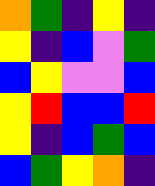[["orange", "green", "indigo", "yellow", "indigo"], ["yellow", "indigo", "blue", "violet", "green"], ["blue", "yellow", "violet", "violet", "blue"], ["yellow", "red", "blue", "blue", "red"], ["yellow", "indigo", "blue", "green", "blue"], ["blue", "green", "yellow", "orange", "indigo"]]